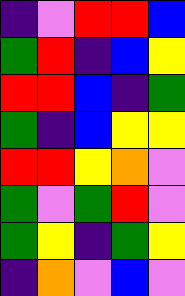[["indigo", "violet", "red", "red", "blue"], ["green", "red", "indigo", "blue", "yellow"], ["red", "red", "blue", "indigo", "green"], ["green", "indigo", "blue", "yellow", "yellow"], ["red", "red", "yellow", "orange", "violet"], ["green", "violet", "green", "red", "violet"], ["green", "yellow", "indigo", "green", "yellow"], ["indigo", "orange", "violet", "blue", "violet"]]